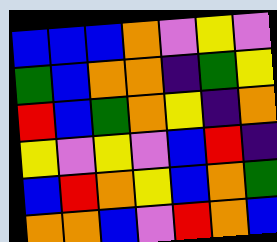[["blue", "blue", "blue", "orange", "violet", "yellow", "violet"], ["green", "blue", "orange", "orange", "indigo", "green", "yellow"], ["red", "blue", "green", "orange", "yellow", "indigo", "orange"], ["yellow", "violet", "yellow", "violet", "blue", "red", "indigo"], ["blue", "red", "orange", "yellow", "blue", "orange", "green"], ["orange", "orange", "blue", "violet", "red", "orange", "blue"]]